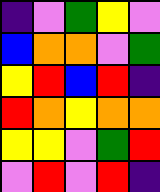[["indigo", "violet", "green", "yellow", "violet"], ["blue", "orange", "orange", "violet", "green"], ["yellow", "red", "blue", "red", "indigo"], ["red", "orange", "yellow", "orange", "orange"], ["yellow", "yellow", "violet", "green", "red"], ["violet", "red", "violet", "red", "indigo"]]